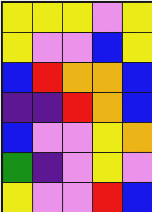[["yellow", "yellow", "yellow", "violet", "yellow"], ["yellow", "violet", "violet", "blue", "yellow"], ["blue", "red", "orange", "orange", "blue"], ["indigo", "indigo", "red", "orange", "blue"], ["blue", "violet", "violet", "yellow", "orange"], ["green", "indigo", "violet", "yellow", "violet"], ["yellow", "violet", "violet", "red", "blue"]]